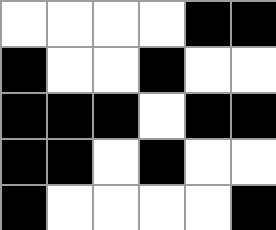[["white", "white", "white", "white", "black", "black"], ["black", "white", "white", "black", "white", "white"], ["black", "black", "black", "white", "black", "black"], ["black", "black", "white", "black", "white", "white"], ["black", "white", "white", "white", "white", "black"]]